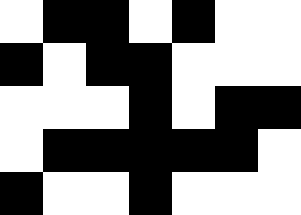[["white", "black", "black", "white", "black", "white", "white"], ["black", "white", "black", "black", "white", "white", "white"], ["white", "white", "white", "black", "white", "black", "black"], ["white", "black", "black", "black", "black", "black", "white"], ["black", "white", "white", "black", "white", "white", "white"]]